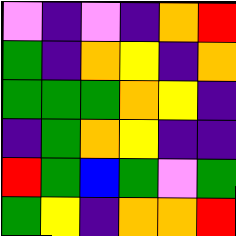[["violet", "indigo", "violet", "indigo", "orange", "red"], ["green", "indigo", "orange", "yellow", "indigo", "orange"], ["green", "green", "green", "orange", "yellow", "indigo"], ["indigo", "green", "orange", "yellow", "indigo", "indigo"], ["red", "green", "blue", "green", "violet", "green"], ["green", "yellow", "indigo", "orange", "orange", "red"]]